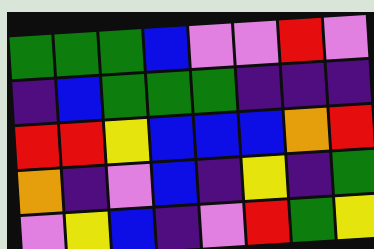[["green", "green", "green", "blue", "violet", "violet", "red", "violet"], ["indigo", "blue", "green", "green", "green", "indigo", "indigo", "indigo"], ["red", "red", "yellow", "blue", "blue", "blue", "orange", "red"], ["orange", "indigo", "violet", "blue", "indigo", "yellow", "indigo", "green"], ["violet", "yellow", "blue", "indigo", "violet", "red", "green", "yellow"]]